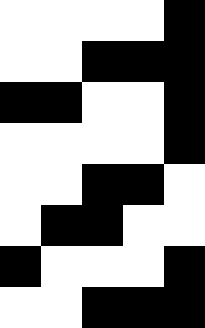[["white", "white", "white", "white", "black"], ["white", "white", "black", "black", "black"], ["black", "black", "white", "white", "black"], ["white", "white", "white", "white", "black"], ["white", "white", "black", "black", "white"], ["white", "black", "black", "white", "white"], ["black", "white", "white", "white", "black"], ["white", "white", "black", "black", "black"]]